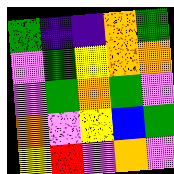[["green", "indigo", "indigo", "orange", "green"], ["violet", "green", "yellow", "orange", "orange"], ["violet", "green", "orange", "green", "violet"], ["orange", "violet", "yellow", "blue", "green"], ["yellow", "red", "violet", "orange", "violet"]]